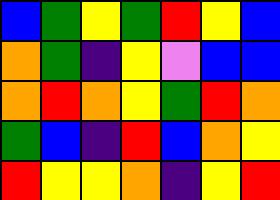[["blue", "green", "yellow", "green", "red", "yellow", "blue"], ["orange", "green", "indigo", "yellow", "violet", "blue", "blue"], ["orange", "red", "orange", "yellow", "green", "red", "orange"], ["green", "blue", "indigo", "red", "blue", "orange", "yellow"], ["red", "yellow", "yellow", "orange", "indigo", "yellow", "red"]]